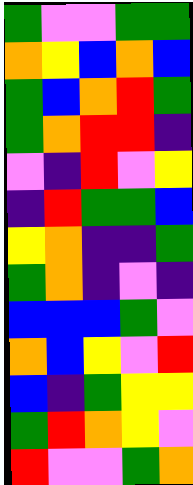[["green", "violet", "violet", "green", "green"], ["orange", "yellow", "blue", "orange", "blue"], ["green", "blue", "orange", "red", "green"], ["green", "orange", "red", "red", "indigo"], ["violet", "indigo", "red", "violet", "yellow"], ["indigo", "red", "green", "green", "blue"], ["yellow", "orange", "indigo", "indigo", "green"], ["green", "orange", "indigo", "violet", "indigo"], ["blue", "blue", "blue", "green", "violet"], ["orange", "blue", "yellow", "violet", "red"], ["blue", "indigo", "green", "yellow", "yellow"], ["green", "red", "orange", "yellow", "violet"], ["red", "violet", "violet", "green", "orange"]]